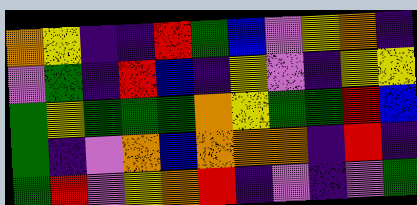[["orange", "yellow", "indigo", "indigo", "red", "green", "blue", "violet", "yellow", "orange", "indigo"], ["violet", "green", "indigo", "red", "blue", "indigo", "yellow", "violet", "indigo", "yellow", "yellow"], ["green", "yellow", "green", "green", "green", "orange", "yellow", "green", "green", "red", "blue"], ["green", "indigo", "violet", "orange", "blue", "orange", "orange", "orange", "indigo", "red", "indigo"], ["green", "red", "violet", "yellow", "orange", "red", "indigo", "violet", "indigo", "violet", "green"]]